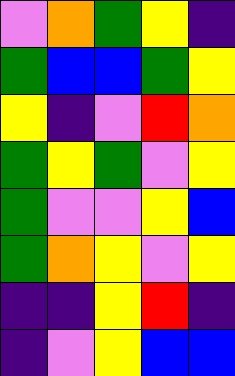[["violet", "orange", "green", "yellow", "indigo"], ["green", "blue", "blue", "green", "yellow"], ["yellow", "indigo", "violet", "red", "orange"], ["green", "yellow", "green", "violet", "yellow"], ["green", "violet", "violet", "yellow", "blue"], ["green", "orange", "yellow", "violet", "yellow"], ["indigo", "indigo", "yellow", "red", "indigo"], ["indigo", "violet", "yellow", "blue", "blue"]]